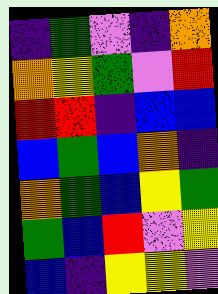[["indigo", "green", "violet", "indigo", "orange"], ["orange", "yellow", "green", "violet", "red"], ["red", "red", "indigo", "blue", "blue"], ["blue", "green", "blue", "orange", "indigo"], ["orange", "green", "blue", "yellow", "green"], ["green", "blue", "red", "violet", "yellow"], ["blue", "indigo", "yellow", "yellow", "violet"]]